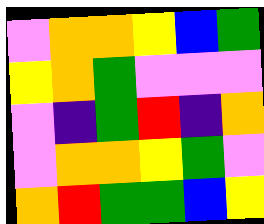[["violet", "orange", "orange", "yellow", "blue", "green"], ["yellow", "orange", "green", "violet", "violet", "violet"], ["violet", "indigo", "green", "red", "indigo", "orange"], ["violet", "orange", "orange", "yellow", "green", "violet"], ["orange", "red", "green", "green", "blue", "yellow"]]